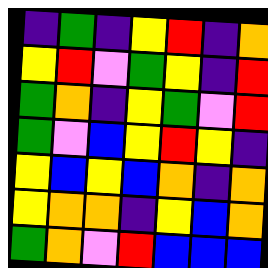[["indigo", "green", "indigo", "yellow", "red", "indigo", "orange"], ["yellow", "red", "violet", "green", "yellow", "indigo", "red"], ["green", "orange", "indigo", "yellow", "green", "violet", "red"], ["green", "violet", "blue", "yellow", "red", "yellow", "indigo"], ["yellow", "blue", "yellow", "blue", "orange", "indigo", "orange"], ["yellow", "orange", "orange", "indigo", "yellow", "blue", "orange"], ["green", "orange", "violet", "red", "blue", "blue", "blue"]]